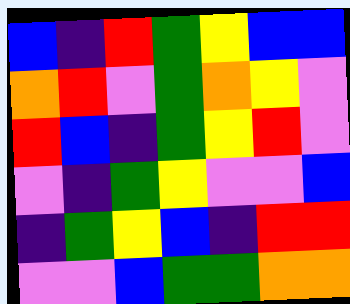[["blue", "indigo", "red", "green", "yellow", "blue", "blue"], ["orange", "red", "violet", "green", "orange", "yellow", "violet"], ["red", "blue", "indigo", "green", "yellow", "red", "violet"], ["violet", "indigo", "green", "yellow", "violet", "violet", "blue"], ["indigo", "green", "yellow", "blue", "indigo", "red", "red"], ["violet", "violet", "blue", "green", "green", "orange", "orange"]]